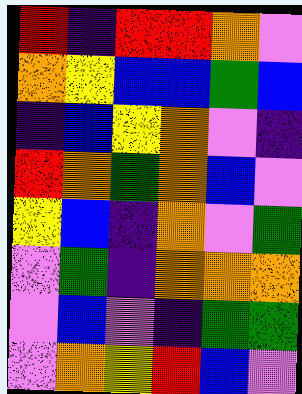[["red", "indigo", "red", "red", "orange", "violet"], ["orange", "yellow", "blue", "blue", "green", "blue"], ["indigo", "blue", "yellow", "orange", "violet", "indigo"], ["red", "orange", "green", "orange", "blue", "violet"], ["yellow", "blue", "indigo", "orange", "violet", "green"], ["violet", "green", "indigo", "orange", "orange", "orange"], ["violet", "blue", "violet", "indigo", "green", "green"], ["violet", "orange", "yellow", "red", "blue", "violet"]]